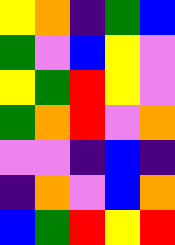[["yellow", "orange", "indigo", "green", "blue"], ["green", "violet", "blue", "yellow", "violet"], ["yellow", "green", "red", "yellow", "violet"], ["green", "orange", "red", "violet", "orange"], ["violet", "violet", "indigo", "blue", "indigo"], ["indigo", "orange", "violet", "blue", "orange"], ["blue", "green", "red", "yellow", "red"]]